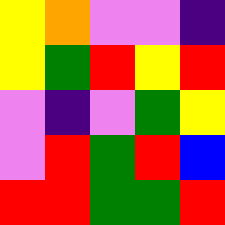[["yellow", "orange", "violet", "violet", "indigo"], ["yellow", "green", "red", "yellow", "red"], ["violet", "indigo", "violet", "green", "yellow"], ["violet", "red", "green", "red", "blue"], ["red", "red", "green", "green", "red"]]